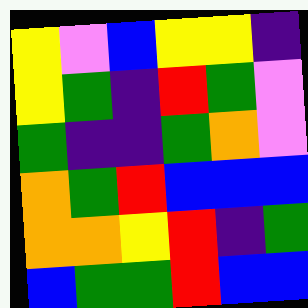[["yellow", "violet", "blue", "yellow", "yellow", "indigo"], ["yellow", "green", "indigo", "red", "green", "violet"], ["green", "indigo", "indigo", "green", "orange", "violet"], ["orange", "green", "red", "blue", "blue", "blue"], ["orange", "orange", "yellow", "red", "indigo", "green"], ["blue", "green", "green", "red", "blue", "blue"]]